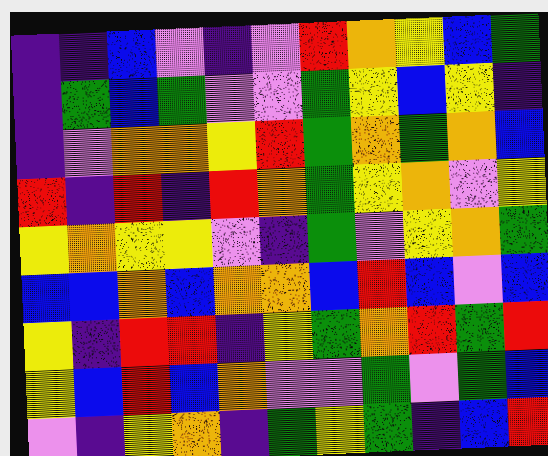[["indigo", "indigo", "blue", "violet", "indigo", "violet", "red", "orange", "yellow", "blue", "green"], ["indigo", "green", "blue", "green", "violet", "violet", "green", "yellow", "blue", "yellow", "indigo"], ["indigo", "violet", "orange", "orange", "yellow", "red", "green", "orange", "green", "orange", "blue"], ["red", "indigo", "red", "indigo", "red", "orange", "green", "yellow", "orange", "violet", "yellow"], ["yellow", "orange", "yellow", "yellow", "violet", "indigo", "green", "violet", "yellow", "orange", "green"], ["blue", "blue", "orange", "blue", "orange", "orange", "blue", "red", "blue", "violet", "blue"], ["yellow", "indigo", "red", "red", "indigo", "yellow", "green", "orange", "red", "green", "red"], ["yellow", "blue", "red", "blue", "orange", "violet", "violet", "green", "violet", "green", "blue"], ["violet", "indigo", "yellow", "orange", "indigo", "green", "yellow", "green", "indigo", "blue", "red"]]